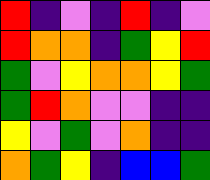[["red", "indigo", "violet", "indigo", "red", "indigo", "violet"], ["red", "orange", "orange", "indigo", "green", "yellow", "red"], ["green", "violet", "yellow", "orange", "orange", "yellow", "green"], ["green", "red", "orange", "violet", "violet", "indigo", "indigo"], ["yellow", "violet", "green", "violet", "orange", "indigo", "indigo"], ["orange", "green", "yellow", "indigo", "blue", "blue", "green"]]